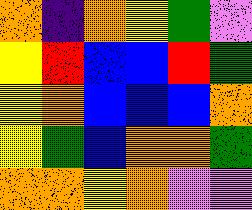[["orange", "indigo", "orange", "yellow", "green", "violet"], ["yellow", "red", "blue", "blue", "red", "green"], ["yellow", "orange", "blue", "blue", "blue", "orange"], ["yellow", "green", "blue", "orange", "orange", "green"], ["orange", "orange", "yellow", "orange", "violet", "violet"]]